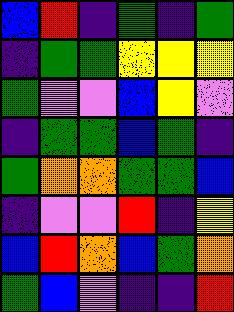[["blue", "red", "indigo", "green", "indigo", "green"], ["indigo", "green", "green", "yellow", "yellow", "yellow"], ["green", "violet", "violet", "blue", "yellow", "violet"], ["indigo", "green", "green", "blue", "green", "indigo"], ["green", "orange", "orange", "green", "green", "blue"], ["indigo", "violet", "violet", "red", "indigo", "yellow"], ["blue", "red", "orange", "blue", "green", "orange"], ["green", "blue", "violet", "indigo", "indigo", "red"]]